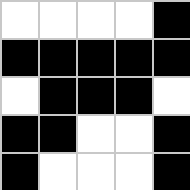[["white", "white", "white", "white", "black"], ["black", "black", "black", "black", "black"], ["white", "black", "black", "black", "white"], ["black", "black", "white", "white", "black"], ["black", "white", "white", "white", "black"]]